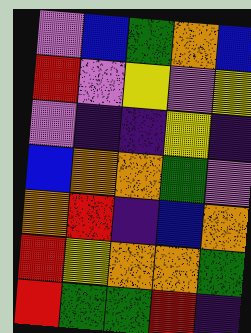[["violet", "blue", "green", "orange", "blue"], ["red", "violet", "yellow", "violet", "yellow"], ["violet", "indigo", "indigo", "yellow", "indigo"], ["blue", "orange", "orange", "green", "violet"], ["orange", "red", "indigo", "blue", "orange"], ["red", "yellow", "orange", "orange", "green"], ["red", "green", "green", "red", "indigo"]]